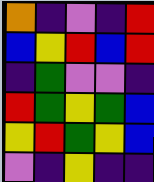[["orange", "indigo", "violet", "indigo", "red"], ["blue", "yellow", "red", "blue", "red"], ["indigo", "green", "violet", "violet", "indigo"], ["red", "green", "yellow", "green", "blue"], ["yellow", "red", "green", "yellow", "blue"], ["violet", "indigo", "yellow", "indigo", "indigo"]]